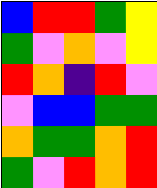[["blue", "red", "red", "green", "yellow"], ["green", "violet", "orange", "violet", "yellow"], ["red", "orange", "indigo", "red", "violet"], ["violet", "blue", "blue", "green", "green"], ["orange", "green", "green", "orange", "red"], ["green", "violet", "red", "orange", "red"]]